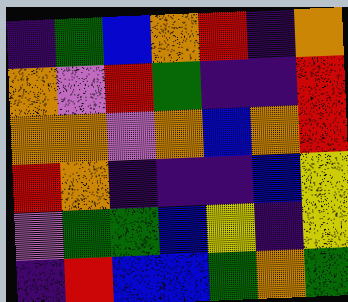[["indigo", "green", "blue", "orange", "red", "indigo", "orange"], ["orange", "violet", "red", "green", "indigo", "indigo", "red"], ["orange", "orange", "violet", "orange", "blue", "orange", "red"], ["red", "orange", "indigo", "indigo", "indigo", "blue", "yellow"], ["violet", "green", "green", "blue", "yellow", "indigo", "yellow"], ["indigo", "red", "blue", "blue", "green", "orange", "green"]]